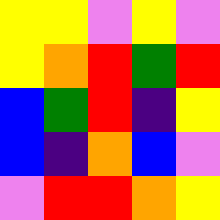[["yellow", "yellow", "violet", "yellow", "violet"], ["yellow", "orange", "red", "green", "red"], ["blue", "green", "red", "indigo", "yellow"], ["blue", "indigo", "orange", "blue", "violet"], ["violet", "red", "red", "orange", "yellow"]]